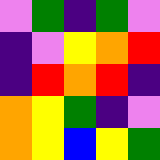[["violet", "green", "indigo", "green", "violet"], ["indigo", "violet", "yellow", "orange", "red"], ["indigo", "red", "orange", "red", "indigo"], ["orange", "yellow", "green", "indigo", "violet"], ["orange", "yellow", "blue", "yellow", "green"]]